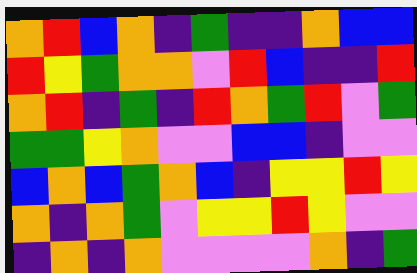[["orange", "red", "blue", "orange", "indigo", "green", "indigo", "indigo", "orange", "blue", "blue"], ["red", "yellow", "green", "orange", "orange", "violet", "red", "blue", "indigo", "indigo", "red"], ["orange", "red", "indigo", "green", "indigo", "red", "orange", "green", "red", "violet", "green"], ["green", "green", "yellow", "orange", "violet", "violet", "blue", "blue", "indigo", "violet", "violet"], ["blue", "orange", "blue", "green", "orange", "blue", "indigo", "yellow", "yellow", "red", "yellow"], ["orange", "indigo", "orange", "green", "violet", "yellow", "yellow", "red", "yellow", "violet", "violet"], ["indigo", "orange", "indigo", "orange", "violet", "violet", "violet", "violet", "orange", "indigo", "green"]]